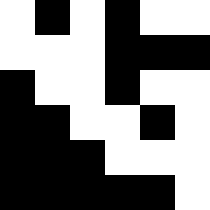[["white", "black", "white", "black", "white", "white"], ["white", "white", "white", "black", "black", "black"], ["black", "white", "white", "black", "white", "white"], ["black", "black", "white", "white", "black", "white"], ["black", "black", "black", "white", "white", "white"], ["black", "black", "black", "black", "black", "white"]]